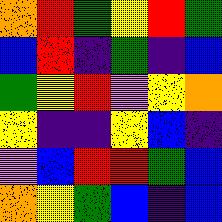[["orange", "red", "green", "yellow", "red", "green"], ["blue", "red", "indigo", "green", "indigo", "blue"], ["green", "yellow", "red", "violet", "yellow", "orange"], ["yellow", "indigo", "indigo", "yellow", "blue", "indigo"], ["violet", "blue", "red", "red", "green", "blue"], ["orange", "yellow", "green", "blue", "indigo", "blue"]]